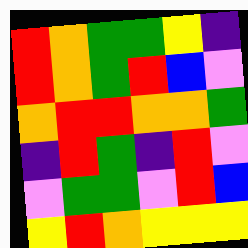[["red", "orange", "green", "green", "yellow", "indigo"], ["red", "orange", "green", "red", "blue", "violet"], ["orange", "red", "red", "orange", "orange", "green"], ["indigo", "red", "green", "indigo", "red", "violet"], ["violet", "green", "green", "violet", "red", "blue"], ["yellow", "red", "orange", "yellow", "yellow", "yellow"]]